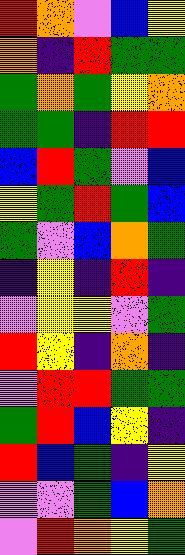[["red", "orange", "violet", "blue", "yellow"], ["orange", "indigo", "red", "green", "green"], ["green", "orange", "green", "yellow", "orange"], ["green", "green", "indigo", "red", "red"], ["blue", "red", "green", "violet", "blue"], ["yellow", "green", "red", "green", "blue"], ["green", "violet", "blue", "orange", "green"], ["indigo", "yellow", "indigo", "red", "indigo"], ["violet", "yellow", "yellow", "violet", "green"], ["red", "yellow", "indigo", "orange", "indigo"], ["violet", "red", "red", "green", "green"], ["green", "red", "blue", "yellow", "indigo"], ["red", "blue", "green", "indigo", "yellow"], ["violet", "violet", "green", "blue", "orange"], ["violet", "red", "orange", "yellow", "green"]]